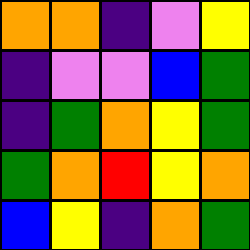[["orange", "orange", "indigo", "violet", "yellow"], ["indigo", "violet", "violet", "blue", "green"], ["indigo", "green", "orange", "yellow", "green"], ["green", "orange", "red", "yellow", "orange"], ["blue", "yellow", "indigo", "orange", "green"]]